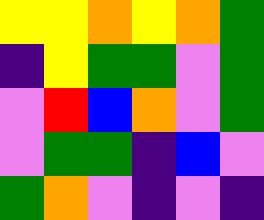[["yellow", "yellow", "orange", "yellow", "orange", "green"], ["indigo", "yellow", "green", "green", "violet", "green"], ["violet", "red", "blue", "orange", "violet", "green"], ["violet", "green", "green", "indigo", "blue", "violet"], ["green", "orange", "violet", "indigo", "violet", "indigo"]]